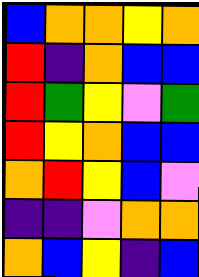[["blue", "orange", "orange", "yellow", "orange"], ["red", "indigo", "orange", "blue", "blue"], ["red", "green", "yellow", "violet", "green"], ["red", "yellow", "orange", "blue", "blue"], ["orange", "red", "yellow", "blue", "violet"], ["indigo", "indigo", "violet", "orange", "orange"], ["orange", "blue", "yellow", "indigo", "blue"]]